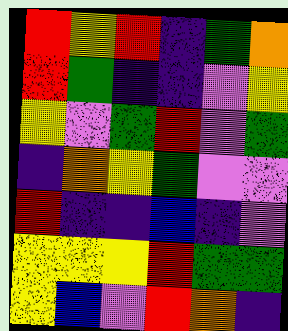[["red", "yellow", "red", "indigo", "green", "orange"], ["red", "green", "indigo", "indigo", "violet", "yellow"], ["yellow", "violet", "green", "red", "violet", "green"], ["indigo", "orange", "yellow", "green", "violet", "violet"], ["red", "indigo", "indigo", "blue", "indigo", "violet"], ["yellow", "yellow", "yellow", "red", "green", "green"], ["yellow", "blue", "violet", "red", "orange", "indigo"]]